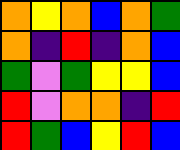[["orange", "yellow", "orange", "blue", "orange", "green"], ["orange", "indigo", "red", "indigo", "orange", "blue"], ["green", "violet", "green", "yellow", "yellow", "blue"], ["red", "violet", "orange", "orange", "indigo", "red"], ["red", "green", "blue", "yellow", "red", "blue"]]